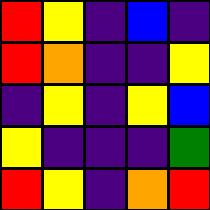[["red", "yellow", "indigo", "blue", "indigo"], ["red", "orange", "indigo", "indigo", "yellow"], ["indigo", "yellow", "indigo", "yellow", "blue"], ["yellow", "indigo", "indigo", "indigo", "green"], ["red", "yellow", "indigo", "orange", "red"]]